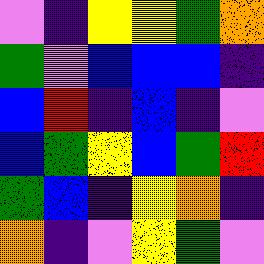[["violet", "indigo", "yellow", "yellow", "green", "orange"], ["green", "violet", "blue", "blue", "blue", "indigo"], ["blue", "red", "indigo", "blue", "indigo", "violet"], ["blue", "green", "yellow", "blue", "green", "red"], ["green", "blue", "indigo", "yellow", "orange", "indigo"], ["orange", "indigo", "violet", "yellow", "green", "violet"]]